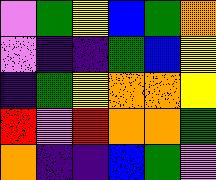[["violet", "green", "yellow", "blue", "green", "orange"], ["violet", "indigo", "indigo", "green", "blue", "yellow"], ["indigo", "green", "yellow", "orange", "orange", "yellow"], ["red", "violet", "red", "orange", "orange", "green"], ["orange", "indigo", "indigo", "blue", "green", "violet"]]